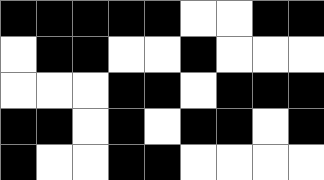[["black", "black", "black", "black", "black", "white", "white", "black", "black"], ["white", "black", "black", "white", "white", "black", "white", "white", "white"], ["white", "white", "white", "black", "black", "white", "black", "black", "black"], ["black", "black", "white", "black", "white", "black", "black", "white", "black"], ["black", "white", "white", "black", "black", "white", "white", "white", "white"]]